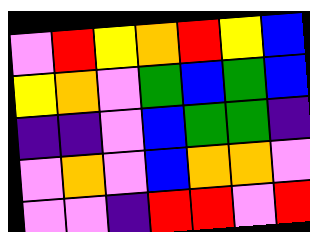[["violet", "red", "yellow", "orange", "red", "yellow", "blue"], ["yellow", "orange", "violet", "green", "blue", "green", "blue"], ["indigo", "indigo", "violet", "blue", "green", "green", "indigo"], ["violet", "orange", "violet", "blue", "orange", "orange", "violet"], ["violet", "violet", "indigo", "red", "red", "violet", "red"]]